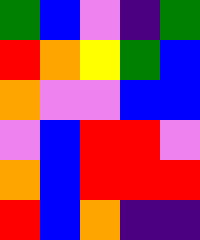[["green", "blue", "violet", "indigo", "green"], ["red", "orange", "yellow", "green", "blue"], ["orange", "violet", "violet", "blue", "blue"], ["violet", "blue", "red", "red", "violet"], ["orange", "blue", "red", "red", "red"], ["red", "blue", "orange", "indigo", "indigo"]]